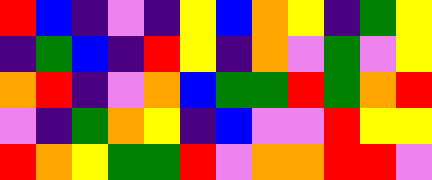[["red", "blue", "indigo", "violet", "indigo", "yellow", "blue", "orange", "yellow", "indigo", "green", "yellow"], ["indigo", "green", "blue", "indigo", "red", "yellow", "indigo", "orange", "violet", "green", "violet", "yellow"], ["orange", "red", "indigo", "violet", "orange", "blue", "green", "green", "red", "green", "orange", "red"], ["violet", "indigo", "green", "orange", "yellow", "indigo", "blue", "violet", "violet", "red", "yellow", "yellow"], ["red", "orange", "yellow", "green", "green", "red", "violet", "orange", "orange", "red", "red", "violet"]]